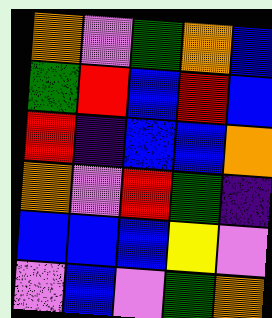[["orange", "violet", "green", "orange", "blue"], ["green", "red", "blue", "red", "blue"], ["red", "indigo", "blue", "blue", "orange"], ["orange", "violet", "red", "green", "indigo"], ["blue", "blue", "blue", "yellow", "violet"], ["violet", "blue", "violet", "green", "orange"]]